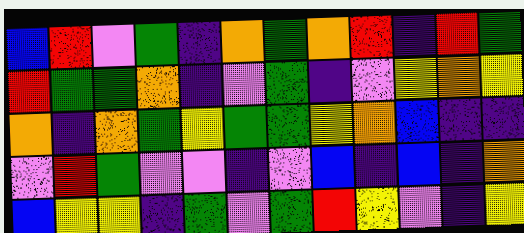[["blue", "red", "violet", "green", "indigo", "orange", "green", "orange", "red", "indigo", "red", "green"], ["red", "green", "green", "orange", "indigo", "violet", "green", "indigo", "violet", "yellow", "orange", "yellow"], ["orange", "indigo", "orange", "green", "yellow", "green", "green", "yellow", "orange", "blue", "indigo", "indigo"], ["violet", "red", "green", "violet", "violet", "indigo", "violet", "blue", "indigo", "blue", "indigo", "orange"], ["blue", "yellow", "yellow", "indigo", "green", "violet", "green", "red", "yellow", "violet", "indigo", "yellow"]]